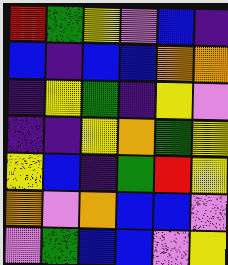[["red", "green", "yellow", "violet", "blue", "indigo"], ["blue", "indigo", "blue", "blue", "orange", "orange"], ["indigo", "yellow", "green", "indigo", "yellow", "violet"], ["indigo", "indigo", "yellow", "orange", "green", "yellow"], ["yellow", "blue", "indigo", "green", "red", "yellow"], ["orange", "violet", "orange", "blue", "blue", "violet"], ["violet", "green", "blue", "blue", "violet", "yellow"]]